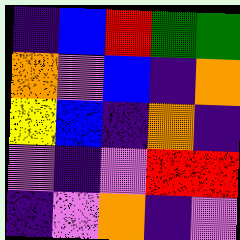[["indigo", "blue", "red", "green", "green"], ["orange", "violet", "blue", "indigo", "orange"], ["yellow", "blue", "indigo", "orange", "indigo"], ["violet", "indigo", "violet", "red", "red"], ["indigo", "violet", "orange", "indigo", "violet"]]